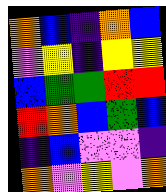[["orange", "blue", "indigo", "orange", "blue"], ["violet", "yellow", "indigo", "yellow", "yellow"], ["blue", "green", "green", "red", "red"], ["red", "orange", "blue", "green", "blue"], ["indigo", "blue", "violet", "violet", "indigo"], ["orange", "violet", "yellow", "violet", "orange"]]